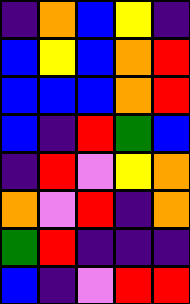[["indigo", "orange", "blue", "yellow", "indigo"], ["blue", "yellow", "blue", "orange", "red"], ["blue", "blue", "blue", "orange", "red"], ["blue", "indigo", "red", "green", "blue"], ["indigo", "red", "violet", "yellow", "orange"], ["orange", "violet", "red", "indigo", "orange"], ["green", "red", "indigo", "indigo", "indigo"], ["blue", "indigo", "violet", "red", "red"]]